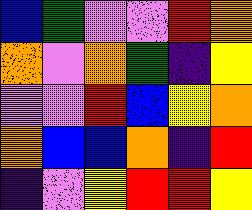[["blue", "green", "violet", "violet", "red", "orange"], ["orange", "violet", "orange", "green", "indigo", "yellow"], ["violet", "violet", "red", "blue", "yellow", "orange"], ["orange", "blue", "blue", "orange", "indigo", "red"], ["indigo", "violet", "yellow", "red", "red", "yellow"]]